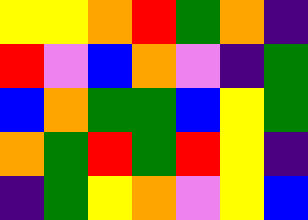[["yellow", "yellow", "orange", "red", "green", "orange", "indigo"], ["red", "violet", "blue", "orange", "violet", "indigo", "green"], ["blue", "orange", "green", "green", "blue", "yellow", "green"], ["orange", "green", "red", "green", "red", "yellow", "indigo"], ["indigo", "green", "yellow", "orange", "violet", "yellow", "blue"]]